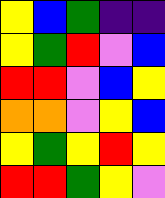[["yellow", "blue", "green", "indigo", "indigo"], ["yellow", "green", "red", "violet", "blue"], ["red", "red", "violet", "blue", "yellow"], ["orange", "orange", "violet", "yellow", "blue"], ["yellow", "green", "yellow", "red", "yellow"], ["red", "red", "green", "yellow", "violet"]]